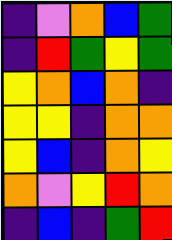[["indigo", "violet", "orange", "blue", "green"], ["indigo", "red", "green", "yellow", "green"], ["yellow", "orange", "blue", "orange", "indigo"], ["yellow", "yellow", "indigo", "orange", "orange"], ["yellow", "blue", "indigo", "orange", "yellow"], ["orange", "violet", "yellow", "red", "orange"], ["indigo", "blue", "indigo", "green", "red"]]